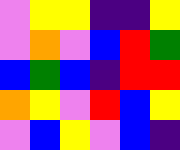[["violet", "yellow", "yellow", "indigo", "indigo", "yellow"], ["violet", "orange", "violet", "blue", "red", "green"], ["blue", "green", "blue", "indigo", "red", "red"], ["orange", "yellow", "violet", "red", "blue", "yellow"], ["violet", "blue", "yellow", "violet", "blue", "indigo"]]